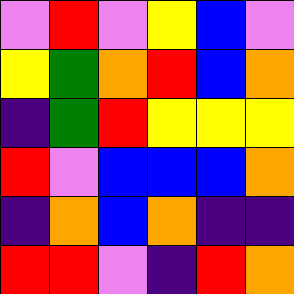[["violet", "red", "violet", "yellow", "blue", "violet"], ["yellow", "green", "orange", "red", "blue", "orange"], ["indigo", "green", "red", "yellow", "yellow", "yellow"], ["red", "violet", "blue", "blue", "blue", "orange"], ["indigo", "orange", "blue", "orange", "indigo", "indigo"], ["red", "red", "violet", "indigo", "red", "orange"]]